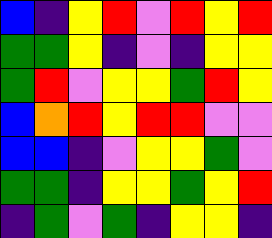[["blue", "indigo", "yellow", "red", "violet", "red", "yellow", "red"], ["green", "green", "yellow", "indigo", "violet", "indigo", "yellow", "yellow"], ["green", "red", "violet", "yellow", "yellow", "green", "red", "yellow"], ["blue", "orange", "red", "yellow", "red", "red", "violet", "violet"], ["blue", "blue", "indigo", "violet", "yellow", "yellow", "green", "violet"], ["green", "green", "indigo", "yellow", "yellow", "green", "yellow", "red"], ["indigo", "green", "violet", "green", "indigo", "yellow", "yellow", "indigo"]]